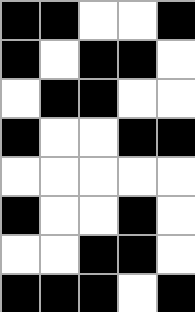[["black", "black", "white", "white", "black"], ["black", "white", "black", "black", "white"], ["white", "black", "black", "white", "white"], ["black", "white", "white", "black", "black"], ["white", "white", "white", "white", "white"], ["black", "white", "white", "black", "white"], ["white", "white", "black", "black", "white"], ["black", "black", "black", "white", "black"]]